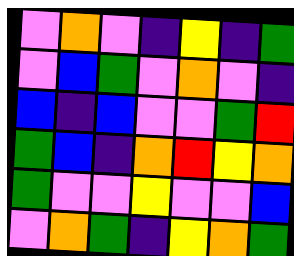[["violet", "orange", "violet", "indigo", "yellow", "indigo", "green"], ["violet", "blue", "green", "violet", "orange", "violet", "indigo"], ["blue", "indigo", "blue", "violet", "violet", "green", "red"], ["green", "blue", "indigo", "orange", "red", "yellow", "orange"], ["green", "violet", "violet", "yellow", "violet", "violet", "blue"], ["violet", "orange", "green", "indigo", "yellow", "orange", "green"]]